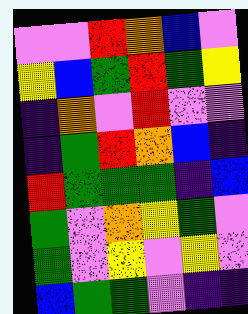[["violet", "violet", "red", "orange", "blue", "violet"], ["yellow", "blue", "green", "red", "green", "yellow"], ["indigo", "orange", "violet", "red", "violet", "violet"], ["indigo", "green", "red", "orange", "blue", "indigo"], ["red", "green", "green", "green", "indigo", "blue"], ["green", "violet", "orange", "yellow", "green", "violet"], ["green", "violet", "yellow", "violet", "yellow", "violet"], ["blue", "green", "green", "violet", "indigo", "indigo"]]